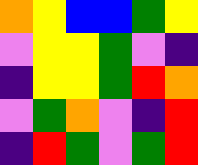[["orange", "yellow", "blue", "blue", "green", "yellow"], ["violet", "yellow", "yellow", "green", "violet", "indigo"], ["indigo", "yellow", "yellow", "green", "red", "orange"], ["violet", "green", "orange", "violet", "indigo", "red"], ["indigo", "red", "green", "violet", "green", "red"]]